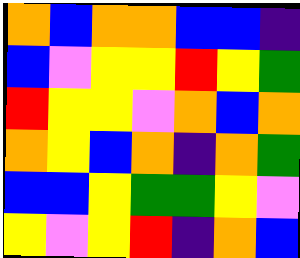[["orange", "blue", "orange", "orange", "blue", "blue", "indigo"], ["blue", "violet", "yellow", "yellow", "red", "yellow", "green"], ["red", "yellow", "yellow", "violet", "orange", "blue", "orange"], ["orange", "yellow", "blue", "orange", "indigo", "orange", "green"], ["blue", "blue", "yellow", "green", "green", "yellow", "violet"], ["yellow", "violet", "yellow", "red", "indigo", "orange", "blue"]]